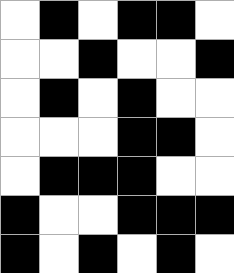[["white", "black", "white", "black", "black", "white"], ["white", "white", "black", "white", "white", "black"], ["white", "black", "white", "black", "white", "white"], ["white", "white", "white", "black", "black", "white"], ["white", "black", "black", "black", "white", "white"], ["black", "white", "white", "black", "black", "black"], ["black", "white", "black", "white", "black", "white"]]